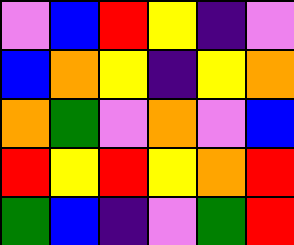[["violet", "blue", "red", "yellow", "indigo", "violet"], ["blue", "orange", "yellow", "indigo", "yellow", "orange"], ["orange", "green", "violet", "orange", "violet", "blue"], ["red", "yellow", "red", "yellow", "orange", "red"], ["green", "blue", "indigo", "violet", "green", "red"]]